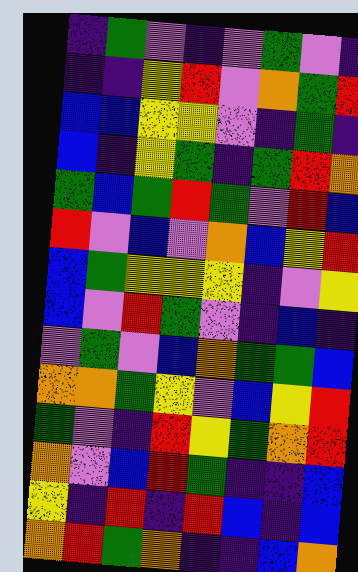[["indigo", "green", "violet", "indigo", "violet", "green", "violet", "indigo"], ["indigo", "indigo", "yellow", "red", "violet", "orange", "green", "red"], ["blue", "blue", "yellow", "yellow", "violet", "indigo", "green", "indigo"], ["blue", "indigo", "yellow", "green", "indigo", "green", "red", "orange"], ["green", "blue", "green", "red", "green", "violet", "red", "blue"], ["red", "violet", "blue", "violet", "orange", "blue", "yellow", "red"], ["blue", "green", "yellow", "yellow", "yellow", "indigo", "violet", "yellow"], ["blue", "violet", "red", "green", "violet", "indigo", "blue", "indigo"], ["violet", "green", "violet", "blue", "orange", "green", "green", "blue"], ["orange", "orange", "green", "yellow", "violet", "blue", "yellow", "red"], ["green", "violet", "indigo", "red", "yellow", "green", "orange", "red"], ["orange", "violet", "blue", "red", "green", "indigo", "indigo", "blue"], ["yellow", "indigo", "red", "indigo", "red", "blue", "indigo", "blue"], ["orange", "red", "green", "orange", "indigo", "indigo", "blue", "orange"]]